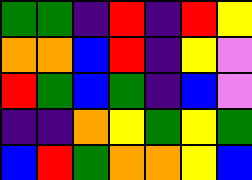[["green", "green", "indigo", "red", "indigo", "red", "yellow"], ["orange", "orange", "blue", "red", "indigo", "yellow", "violet"], ["red", "green", "blue", "green", "indigo", "blue", "violet"], ["indigo", "indigo", "orange", "yellow", "green", "yellow", "green"], ["blue", "red", "green", "orange", "orange", "yellow", "blue"]]